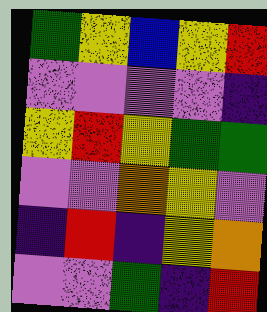[["green", "yellow", "blue", "yellow", "red"], ["violet", "violet", "violet", "violet", "indigo"], ["yellow", "red", "yellow", "green", "green"], ["violet", "violet", "orange", "yellow", "violet"], ["indigo", "red", "indigo", "yellow", "orange"], ["violet", "violet", "green", "indigo", "red"]]